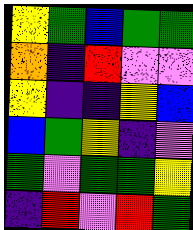[["yellow", "green", "blue", "green", "green"], ["orange", "indigo", "red", "violet", "violet"], ["yellow", "indigo", "indigo", "yellow", "blue"], ["blue", "green", "yellow", "indigo", "violet"], ["green", "violet", "green", "green", "yellow"], ["indigo", "red", "violet", "red", "green"]]